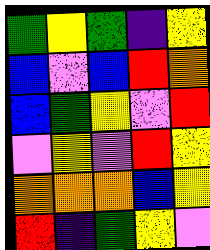[["green", "yellow", "green", "indigo", "yellow"], ["blue", "violet", "blue", "red", "orange"], ["blue", "green", "yellow", "violet", "red"], ["violet", "yellow", "violet", "red", "yellow"], ["orange", "orange", "orange", "blue", "yellow"], ["red", "indigo", "green", "yellow", "violet"]]